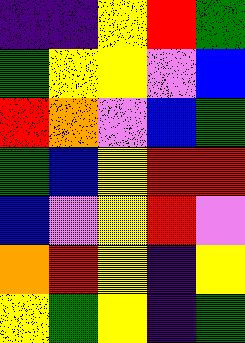[["indigo", "indigo", "yellow", "red", "green"], ["green", "yellow", "yellow", "violet", "blue"], ["red", "orange", "violet", "blue", "green"], ["green", "blue", "yellow", "red", "red"], ["blue", "violet", "yellow", "red", "violet"], ["orange", "red", "yellow", "indigo", "yellow"], ["yellow", "green", "yellow", "indigo", "green"]]